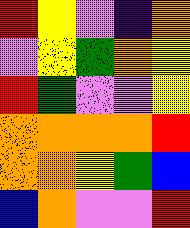[["red", "yellow", "violet", "indigo", "orange"], ["violet", "yellow", "green", "orange", "yellow"], ["red", "green", "violet", "violet", "yellow"], ["orange", "orange", "orange", "orange", "red"], ["orange", "orange", "yellow", "green", "blue"], ["blue", "orange", "violet", "violet", "red"]]